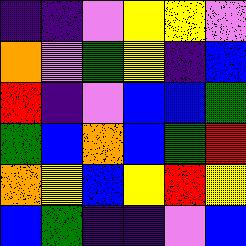[["indigo", "indigo", "violet", "yellow", "yellow", "violet"], ["orange", "violet", "green", "yellow", "indigo", "blue"], ["red", "indigo", "violet", "blue", "blue", "green"], ["green", "blue", "orange", "blue", "green", "red"], ["orange", "yellow", "blue", "yellow", "red", "yellow"], ["blue", "green", "indigo", "indigo", "violet", "blue"]]